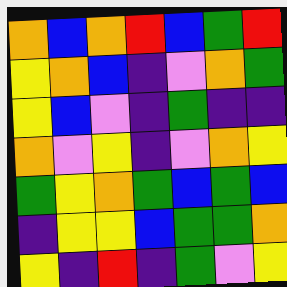[["orange", "blue", "orange", "red", "blue", "green", "red"], ["yellow", "orange", "blue", "indigo", "violet", "orange", "green"], ["yellow", "blue", "violet", "indigo", "green", "indigo", "indigo"], ["orange", "violet", "yellow", "indigo", "violet", "orange", "yellow"], ["green", "yellow", "orange", "green", "blue", "green", "blue"], ["indigo", "yellow", "yellow", "blue", "green", "green", "orange"], ["yellow", "indigo", "red", "indigo", "green", "violet", "yellow"]]